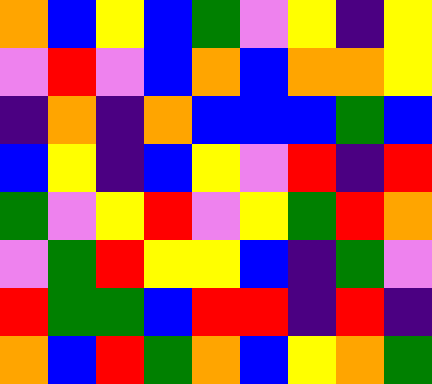[["orange", "blue", "yellow", "blue", "green", "violet", "yellow", "indigo", "yellow"], ["violet", "red", "violet", "blue", "orange", "blue", "orange", "orange", "yellow"], ["indigo", "orange", "indigo", "orange", "blue", "blue", "blue", "green", "blue"], ["blue", "yellow", "indigo", "blue", "yellow", "violet", "red", "indigo", "red"], ["green", "violet", "yellow", "red", "violet", "yellow", "green", "red", "orange"], ["violet", "green", "red", "yellow", "yellow", "blue", "indigo", "green", "violet"], ["red", "green", "green", "blue", "red", "red", "indigo", "red", "indigo"], ["orange", "blue", "red", "green", "orange", "blue", "yellow", "orange", "green"]]